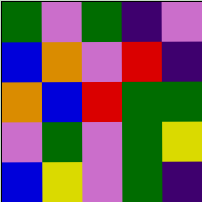[["green", "violet", "green", "indigo", "violet"], ["blue", "orange", "violet", "red", "indigo"], ["orange", "blue", "red", "green", "green"], ["violet", "green", "violet", "green", "yellow"], ["blue", "yellow", "violet", "green", "indigo"]]